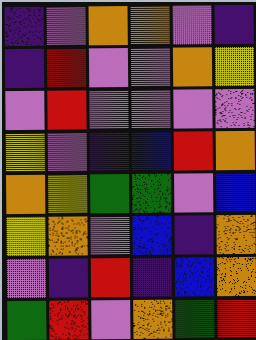[["indigo", "violet", "orange", "orange", "violet", "indigo"], ["indigo", "red", "violet", "violet", "orange", "yellow"], ["violet", "red", "violet", "violet", "violet", "violet"], ["yellow", "violet", "indigo", "blue", "red", "orange"], ["orange", "yellow", "green", "green", "violet", "blue"], ["yellow", "orange", "violet", "blue", "indigo", "orange"], ["violet", "indigo", "red", "indigo", "blue", "orange"], ["green", "red", "violet", "orange", "green", "red"]]